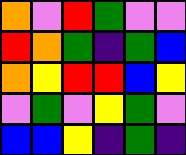[["orange", "violet", "red", "green", "violet", "violet"], ["red", "orange", "green", "indigo", "green", "blue"], ["orange", "yellow", "red", "red", "blue", "yellow"], ["violet", "green", "violet", "yellow", "green", "violet"], ["blue", "blue", "yellow", "indigo", "green", "indigo"]]